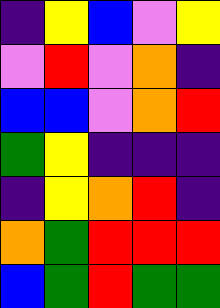[["indigo", "yellow", "blue", "violet", "yellow"], ["violet", "red", "violet", "orange", "indigo"], ["blue", "blue", "violet", "orange", "red"], ["green", "yellow", "indigo", "indigo", "indigo"], ["indigo", "yellow", "orange", "red", "indigo"], ["orange", "green", "red", "red", "red"], ["blue", "green", "red", "green", "green"]]